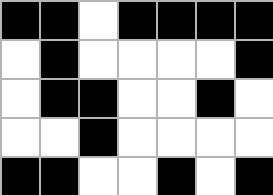[["black", "black", "white", "black", "black", "black", "black"], ["white", "black", "white", "white", "white", "white", "black"], ["white", "black", "black", "white", "white", "black", "white"], ["white", "white", "black", "white", "white", "white", "white"], ["black", "black", "white", "white", "black", "white", "black"]]